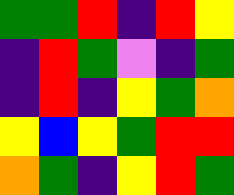[["green", "green", "red", "indigo", "red", "yellow"], ["indigo", "red", "green", "violet", "indigo", "green"], ["indigo", "red", "indigo", "yellow", "green", "orange"], ["yellow", "blue", "yellow", "green", "red", "red"], ["orange", "green", "indigo", "yellow", "red", "green"]]